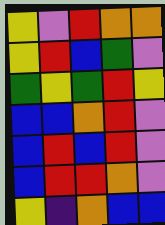[["yellow", "violet", "red", "orange", "orange"], ["yellow", "red", "blue", "green", "violet"], ["green", "yellow", "green", "red", "yellow"], ["blue", "blue", "orange", "red", "violet"], ["blue", "red", "blue", "red", "violet"], ["blue", "red", "red", "orange", "violet"], ["yellow", "indigo", "orange", "blue", "blue"]]